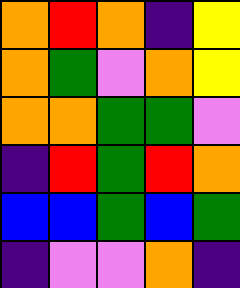[["orange", "red", "orange", "indigo", "yellow"], ["orange", "green", "violet", "orange", "yellow"], ["orange", "orange", "green", "green", "violet"], ["indigo", "red", "green", "red", "orange"], ["blue", "blue", "green", "blue", "green"], ["indigo", "violet", "violet", "orange", "indigo"]]